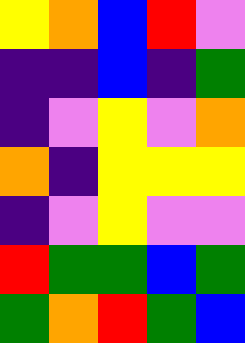[["yellow", "orange", "blue", "red", "violet"], ["indigo", "indigo", "blue", "indigo", "green"], ["indigo", "violet", "yellow", "violet", "orange"], ["orange", "indigo", "yellow", "yellow", "yellow"], ["indigo", "violet", "yellow", "violet", "violet"], ["red", "green", "green", "blue", "green"], ["green", "orange", "red", "green", "blue"]]